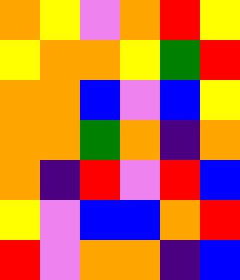[["orange", "yellow", "violet", "orange", "red", "yellow"], ["yellow", "orange", "orange", "yellow", "green", "red"], ["orange", "orange", "blue", "violet", "blue", "yellow"], ["orange", "orange", "green", "orange", "indigo", "orange"], ["orange", "indigo", "red", "violet", "red", "blue"], ["yellow", "violet", "blue", "blue", "orange", "red"], ["red", "violet", "orange", "orange", "indigo", "blue"]]